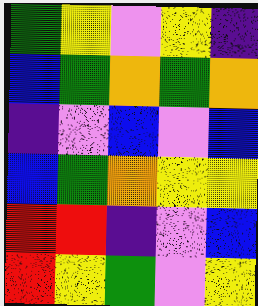[["green", "yellow", "violet", "yellow", "indigo"], ["blue", "green", "orange", "green", "orange"], ["indigo", "violet", "blue", "violet", "blue"], ["blue", "green", "orange", "yellow", "yellow"], ["red", "red", "indigo", "violet", "blue"], ["red", "yellow", "green", "violet", "yellow"]]